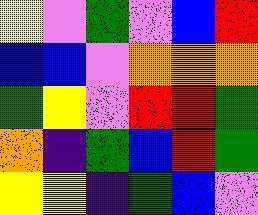[["yellow", "violet", "green", "violet", "blue", "red"], ["blue", "blue", "violet", "orange", "orange", "orange"], ["green", "yellow", "violet", "red", "red", "green"], ["orange", "indigo", "green", "blue", "red", "green"], ["yellow", "yellow", "indigo", "green", "blue", "violet"]]